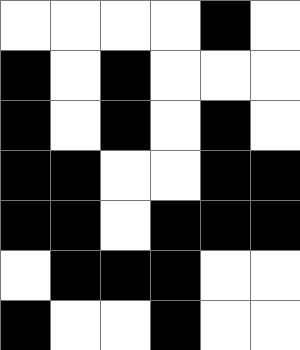[["white", "white", "white", "white", "black", "white"], ["black", "white", "black", "white", "white", "white"], ["black", "white", "black", "white", "black", "white"], ["black", "black", "white", "white", "black", "black"], ["black", "black", "white", "black", "black", "black"], ["white", "black", "black", "black", "white", "white"], ["black", "white", "white", "black", "white", "white"]]